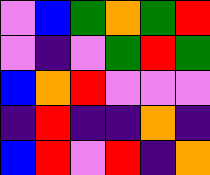[["violet", "blue", "green", "orange", "green", "red"], ["violet", "indigo", "violet", "green", "red", "green"], ["blue", "orange", "red", "violet", "violet", "violet"], ["indigo", "red", "indigo", "indigo", "orange", "indigo"], ["blue", "red", "violet", "red", "indigo", "orange"]]